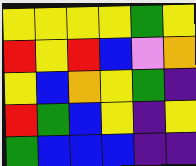[["yellow", "yellow", "yellow", "yellow", "green", "yellow"], ["red", "yellow", "red", "blue", "violet", "orange"], ["yellow", "blue", "orange", "yellow", "green", "indigo"], ["red", "green", "blue", "yellow", "indigo", "yellow"], ["green", "blue", "blue", "blue", "indigo", "indigo"]]